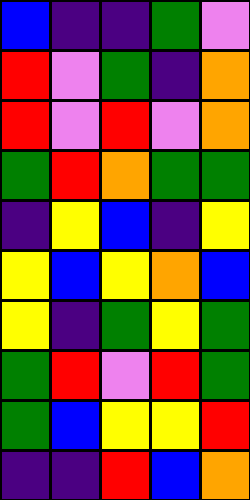[["blue", "indigo", "indigo", "green", "violet"], ["red", "violet", "green", "indigo", "orange"], ["red", "violet", "red", "violet", "orange"], ["green", "red", "orange", "green", "green"], ["indigo", "yellow", "blue", "indigo", "yellow"], ["yellow", "blue", "yellow", "orange", "blue"], ["yellow", "indigo", "green", "yellow", "green"], ["green", "red", "violet", "red", "green"], ["green", "blue", "yellow", "yellow", "red"], ["indigo", "indigo", "red", "blue", "orange"]]